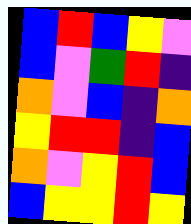[["blue", "red", "blue", "yellow", "violet"], ["blue", "violet", "green", "red", "indigo"], ["orange", "violet", "blue", "indigo", "orange"], ["yellow", "red", "red", "indigo", "blue"], ["orange", "violet", "yellow", "red", "blue"], ["blue", "yellow", "yellow", "red", "yellow"]]